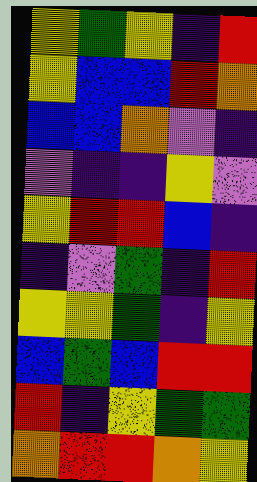[["yellow", "green", "yellow", "indigo", "red"], ["yellow", "blue", "blue", "red", "orange"], ["blue", "blue", "orange", "violet", "indigo"], ["violet", "indigo", "indigo", "yellow", "violet"], ["yellow", "red", "red", "blue", "indigo"], ["indigo", "violet", "green", "indigo", "red"], ["yellow", "yellow", "green", "indigo", "yellow"], ["blue", "green", "blue", "red", "red"], ["red", "indigo", "yellow", "green", "green"], ["orange", "red", "red", "orange", "yellow"]]